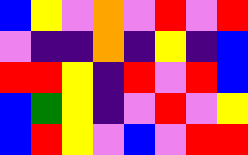[["blue", "yellow", "violet", "orange", "violet", "red", "violet", "red"], ["violet", "indigo", "indigo", "orange", "indigo", "yellow", "indigo", "blue"], ["red", "red", "yellow", "indigo", "red", "violet", "red", "blue"], ["blue", "green", "yellow", "indigo", "violet", "red", "violet", "yellow"], ["blue", "red", "yellow", "violet", "blue", "violet", "red", "red"]]